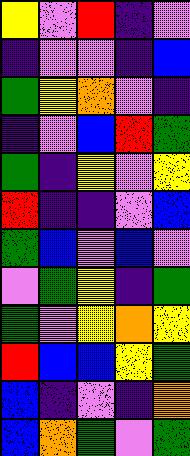[["yellow", "violet", "red", "indigo", "violet"], ["indigo", "violet", "violet", "indigo", "blue"], ["green", "yellow", "orange", "violet", "indigo"], ["indigo", "violet", "blue", "red", "green"], ["green", "indigo", "yellow", "violet", "yellow"], ["red", "indigo", "indigo", "violet", "blue"], ["green", "blue", "violet", "blue", "violet"], ["violet", "green", "yellow", "indigo", "green"], ["green", "violet", "yellow", "orange", "yellow"], ["red", "blue", "blue", "yellow", "green"], ["blue", "indigo", "violet", "indigo", "orange"], ["blue", "orange", "green", "violet", "green"]]